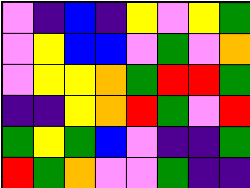[["violet", "indigo", "blue", "indigo", "yellow", "violet", "yellow", "green"], ["violet", "yellow", "blue", "blue", "violet", "green", "violet", "orange"], ["violet", "yellow", "yellow", "orange", "green", "red", "red", "green"], ["indigo", "indigo", "yellow", "orange", "red", "green", "violet", "red"], ["green", "yellow", "green", "blue", "violet", "indigo", "indigo", "green"], ["red", "green", "orange", "violet", "violet", "green", "indigo", "indigo"]]